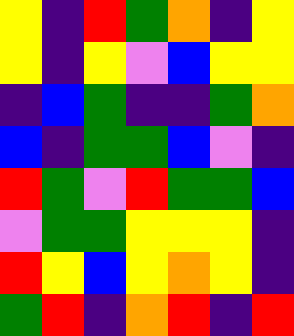[["yellow", "indigo", "red", "green", "orange", "indigo", "yellow"], ["yellow", "indigo", "yellow", "violet", "blue", "yellow", "yellow"], ["indigo", "blue", "green", "indigo", "indigo", "green", "orange"], ["blue", "indigo", "green", "green", "blue", "violet", "indigo"], ["red", "green", "violet", "red", "green", "green", "blue"], ["violet", "green", "green", "yellow", "yellow", "yellow", "indigo"], ["red", "yellow", "blue", "yellow", "orange", "yellow", "indigo"], ["green", "red", "indigo", "orange", "red", "indigo", "red"]]